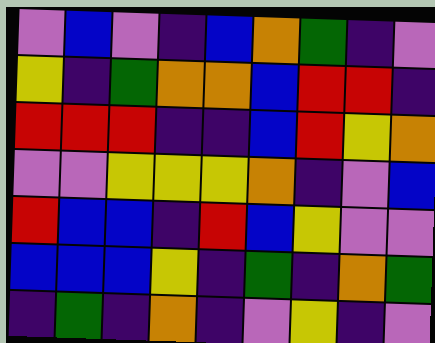[["violet", "blue", "violet", "indigo", "blue", "orange", "green", "indigo", "violet"], ["yellow", "indigo", "green", "orange", "orange", "blue", "red", "red", "indigo"], ["red", "red", "red", "indigo", "indigo", "blue", "red", "yellow", "orange"], ["violet", "violet", "yellow", "yellow", "yellow", "orange", "indigo", "violet", "blue"], ["red", "blue", "blue", "indigo", "red", "blue", "yellow", "violet", "violet"], ["blue", "blue", "blue", "yellow", "indigo", "green", "indigo", "orange", "green"], ["indigo", "green", "indigo", "orange", "indigo", "violet", "yellow", "indigo", "violet"]]